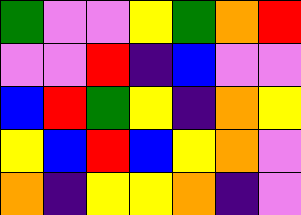[["green", "violet", "violet", "yellow", "green", "orange", "red"], ["violet", "violet", "red", "indigo", "blue", "violet", "violet"], ["blue", "red", "green", "yellow", "indigo", "orange", "yellow"], ["yellow", "blue", "red", "blue", "yellow", "orange", "violet"], ["orange", "indigo", "yellow", "yellow", "orange", "indigo", "violet"]]